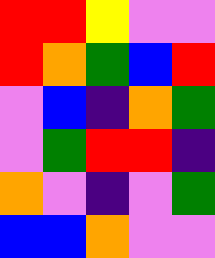[["red", "red", "yellow", "violet", "violet"], ["red", "orange", "green", "blue", "red"], ["violet", "blue", "indigo", "orange", "green"], ["violet", "green", "red", "red", "indigo"], ["orange", "violet", "indigo", "violet", "green"], ["blue", "blue", "orange", "violet", "violet"]]